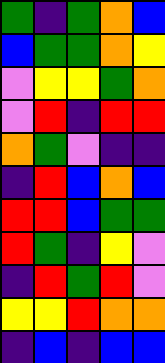[["green", "indigo", "green", "orange", "blue"], ["blue", "green", "green", "orange", "yellow"], ["violet", "yellow", "yellow", "green", "orange"], ["violet", "red", "indigo", "red", "red"], ["orange", "green", "violet", "indigo", "indigo"], ["indigo", "red", "blue", "orange", "blue"], ["red", "red", "blue", "green", "green"], ["red", "green", "indigo", "yellow", "violet"], ["indigo", "red", "green", "red", "violet"], ["yellow", "yellow", "red", "orange", "orange"], ["indigo", "blue", "indigo", "blue", "blue"]]